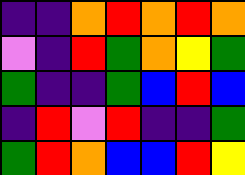[["indigo", "indigo", "orange", "red", "orange", "red", "orange"], ["violet", "indigo", "red", "green", "orange", "yellow", "green"], ["green", "indigo", "indigo", "green", "blue", "red", "blue"], ["indigo", "red", "violet", "red", "indigo", "indigo", "green"], ["green", "red", "orange", "blue", "blue", "red", "yellow"]]